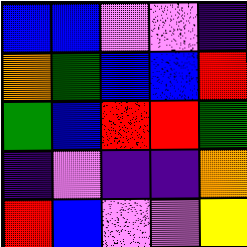[["blue", "blue", "violet", "violet", "indigo"], ["orange", "green", "blue", "blue", "red"], ["green", "blue", "red", "red", "green"], ["indigo", "violet", "indigo", "indigo", "orange"], ["red", "blue", "violet", "violet", "yellow"]]